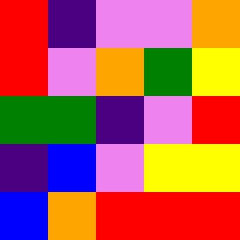[["red", "indigo", "violet", "violet", "orange"], ["red", "violet", "orange", "green", "yellow"], ["green", "green", "indigo", "violet", "red"], ["indigo", "blue", "violet", "yellow", "yellow"], ["blue", "orange", "red", "red", "red"]]